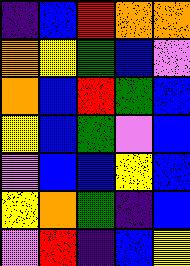[["indigo", "blue", "red", "orange", "orange"], ["orange", "yellow", "green", "blue", "violet"], ["orange", "blue", "red", "green", "blue"], ["yellow", "blue", "green", "violet", "blue"], ["violet", "blue", "blue", "yellow", "blue"], ["yellow", "orange", "green", "indigo", "blue"], ["violet", "red", "indigo", "blue", "yellow"]]